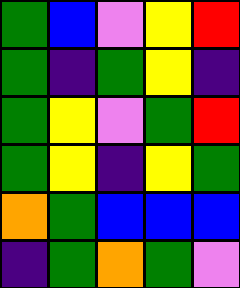[["green", "blue", "violet", "yellow", "red"], ["green", "indigo", "green", "yellow", "indigo"], ["green", "yellow", "violet", "green", "red"], ["green", "yellow", "indigo", "yellow", "green"], ["orange", "green", "blue", "blue", "blue"], ["indigo", "green", "orange", "green", "violet"]]